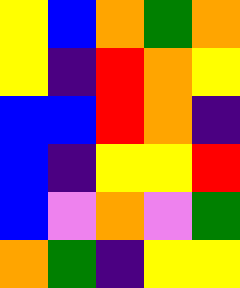[["yellow", "blue", "orange", "green", "orange"], ["yellow", "indigo", "red", "orange", "yellow"], ["blue", "blue", "red", "orange", "indigo"], ["blue", "indigo", "yellow", "yellow", "red"], ["blue", "violet", "orange", "violet", "green"], ["orange", "green", "indigo", "yellow", "yellow"]]